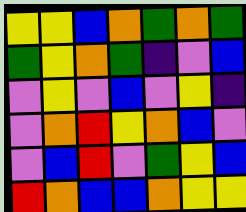[["yellow", "yellow", "blue", "orange", "green", "orange", "green"], ["green", "yellow", "orange", "green", "indigo", "violet", "blue"], ["violet", "yellow", "violet", "blue", "violet", "yellow", "indigo"], ["violet", "orange", "red", "yellow", "orange", "blue", "violet"], ["violet", "blue", "red", "violet", "green", "yellow", "blue"], ["red", "orange", "blue", "blue", "orange", "yellow", "yellow"]]